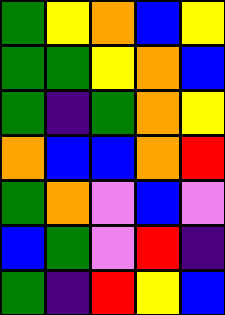[["green", "yellow", "orange", "blue", "yellow"], ["green", "green", "yellow", "orange", "blue"], ["green", "indigo", "green", "orange", "yellow"], ["orange", "blue", "blue", "orange", "red"], ["green", "orange", "violet", "blue", "violet"], ["blue", "green", "violet", "red", "indigo"], ["green", "indigo", "red", "yellow", "blue"]]